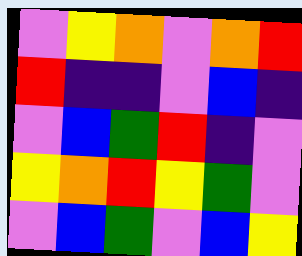[["violet", "yellow", "orange", "violet", "orange", "red"], ["red", "indigo", "indigo", "violet", "blue", "indigo"], ["violet", "blue", "green", "red", "indigo", "violet"], ["yellow", "orange", "red", "yellow", "green", "violet"], ["violet", "blue", "green", "violet", "blue", "yellow"]]